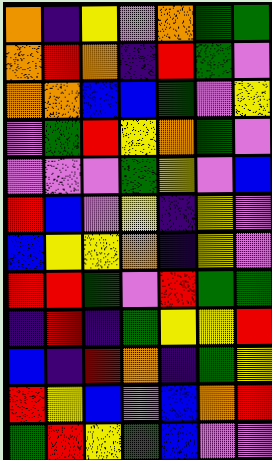[["orange", "indigo", "yellow", "violet", "orange", "green", "green"], ["orange", "red", "orange", "indigo", "red", "green", "violet"], ["orange", "orange", "blue", "blue", "green", "violet", "yellow"], ["violet", "green", "red", "yellow", "orange", "green", "violet"], ["violet", "violet", "violet", "green", "yellow", "violet", "blue"], ["red", "blue", "violet", "yellow", "indigo", "yellow", "violet"], ["blue", "yellow", "yellow", "orange", "indigo", "yellow", "violet"], ["red", "red", "green", "violet", "red", "green", "green"], ["indigo", "red", "indigo", "green", "yellow", "yellow", "red"], ["blue", "indigo", "red", "orange", "indigo", "green", "yellow"], ["red", "yellow", "blue", "violet", "blue", "orange", "red"], ["green", "red", "yellow", "green", "blue", "violet", "violet"]]